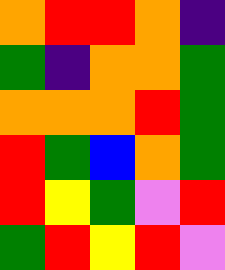[["orange", "red", "red", "orange", "indigo"], ["green", "indigo", "orange", "orange", "green"], ["orange", "orange", "orange", "red", "green"], ["red", "green", "blue", "orange", "green"], ["red", "yellow", "green", "violet", "red"], ["green", "red", "yellow", "red", "violet"]]